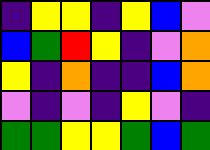[["indigo", "yellow", "yellow", "indigo", "yellow", "blue", "violet"], ["blue", "green", "red", "yellow", "indigo", "violet", "orange"], ["yellow", "indigo", "orange", "indigo", "indigo", "blue", "orange"], ["violet", "indigo", "violet", "indigo", "yellow", "violet", "indigo"], ["green", "green", "yellow", "yellow", "green", "blue", "green"]]